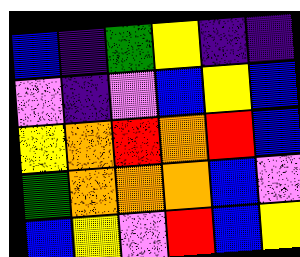[["blue", "indigo", "green", "yellow", "indigo", "indigo"], ["violet", "indigo", "violet", "blue", "yellow", "blue"], ["yellow", "orange", "red", "orange", "red", "blue"], ["green", "orange", "orange", "orange", "blue", "violet"], ["blue", "yellow", "violet", "red", "blue", "yellow"]]